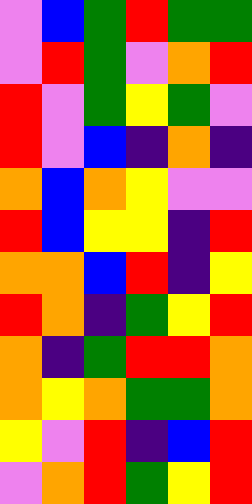[["violet", "blue", "green", "red", "green", "green"], ["violet", "red", "green", "violet", "orange", "red"], ["red", "violet", "green", "yellow", "green", "violet"], ["red", "violet", "blue", "indigo", "orange", "indigo"], ["orange", "blue", "orange", "yellow", "violet", "violet"], ["red", "blue", "yellow", "yellow", "indigo", "red"], ["orange", "orange", "blue", "red", "indigo", "yellow"], ["red", "orange", "indigo", "green", "yellow", "red"], ["orange", "indigo", "green", "red", "red", "orange"], ["orange", "yellow", "orange", "green", "green", "orange"], ["yellow", "violet", "red", "indigo", "blue", "red"], ["violet", "orange", "red", "green", "yellow", "red"]]